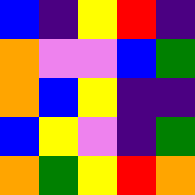[["blue", "indigo", "yellow", "red", "indigo"], ["orange", "violet", "violet", "blue", "green"], ["orange", "blue", "yellow", "indigo", "indigo"], ["blue", "yellow", "violet", "indigo", "green"], ["orange", "green", "yellow", "red", "orange"]]